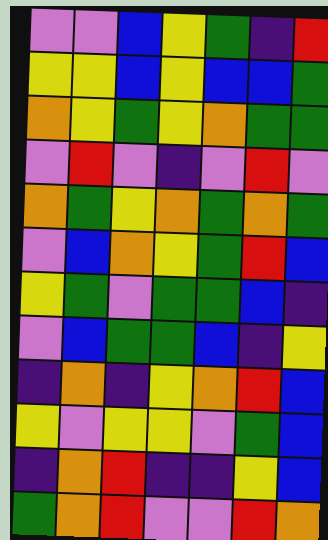[["violet", "violet", "blue", "yellow", "green", "indigo", "red"], ["yellow", "yellow", "blue", "yellow", "blue", "blue", "green"], ["orange", "yellow", "green", "yellow", "orange", "green", "green"], ["violet", "red", "violet", "indigo", "violet", "red", "violet"], ["orange", "green", "yellow", "orange", "green", "orange", "green"], ["violet", "blue", "orange", "yellow", "green", "red", "blue"], ["yellow", "green", "violet", "green", "green", "blue", "indigo"], ["violet", "blue", "green", "green", "blue", "indigo", "yellow"], ["indigo", "orange", "indigo", "yellow", "orange", "red", "blue"], ["yellow", "violet", "yellow", "yellow", "violet", "green", "blue"], ["indigo", "orange", "red", "indigo", "indigo", "yellow", "blue"], ["green", "orange", "red", "violet", "violet", "red", "orange"]]